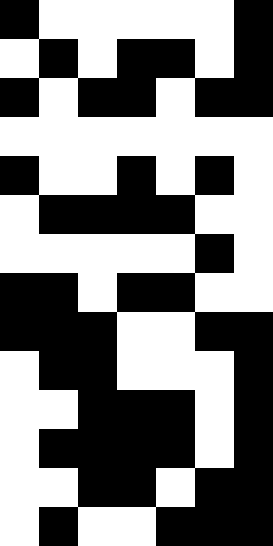[["black", "white", "white", "white", "white", "white", "black"], ["white", "black", "white", "black", "black", "white", "black"], ["black", "white", "black", "black", "white", "black", "black"], ["white", "white", "white", "white", "white", "white", "white"], ["black", "white", "white", "black", "white", "black", "white"], ["white", "black", "black", "black", "black", "white", "white"], ["white", "white", "white", "white", "white", "black", "white"], ["black", "black", "white", "black", "black", "white", "white"], ["black", "black", "black", "white", "white", "black", "black"], ["white", "black", "black", "white", "white", "white", "black"], ["white", "white", "black", "black", "black", "white", "black"], ["white", "black", "black", "black", "black", "white", "black"], ["white", "white", "black", "black", "white", "black", "black"], ["white", "black", "white", "white", "black", "black", "black"]]